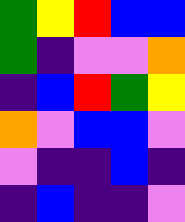[["green", "yellow", "red", "blue", "blue"], ["green", "indigo", "violet", "violet", "orange"], ["indigo", "blue", "red", "green", "yellow"], ["orange", "violet", "blue", "blue", "violet"], ["violet", "indigo", "indigo", "blue", "indigo"], ["indigo", "blue", "indigo", "indigo", "violet"]]